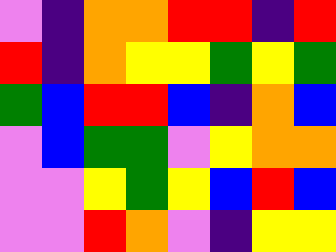[["violet", "indigo", "orange", "orange", "red", "red", "indigo", "red"], ["red", "indigo", "orange", "yellow", "yellow", "green", "yellow", "green"], ["green", "blue", "red", "red", "blue", "indigo", "orange", "blue"], ["violet", "blue", "green", "green", "violet", "yellow", "orange", "orange"], ["violet", "violet", "yellow", "green", "yellow", "blue", "red", "blue"], ["violet", "violet", "red", "orange", "violet", "indigo", "yellow", "yellow"]]